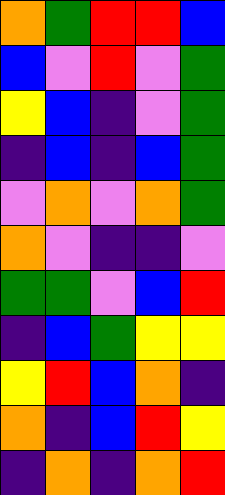[["orange", "green", "red", "red", "blue"], ["blue", "violet", "red", "violet", "green"], ["yellow", "blue", "indigo", "violet", "green"], ["indigo", "blue", "indigo", "blue", "green"], ["violet", "orange", "violet", "orange", "green"], ["orange", "violet", "indigo", "indigo", "violet"], ["green", "green", "violet", "blue", "red"], ["indigo", "blue", "green", "yellow", "yellow"], ["yellow", "red", "blue", "orange", "indigo"], ["orange", "indigo", "blue", "red", "yellow"], ["indigo", "orange", "indigo", "orange", "red"]]